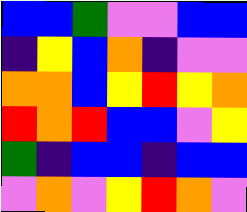[["blue", "blue", "green", "violet", "violet", "blue", "blue"], ["indigo", "yellow", "blue", "orange", "indigo", "violet", "violet"], ["orange", "orange", "blue", "yellow", "red", "yellow", "orange"], ["red", "orange", "red", "blue", "blue", "violet", "yellow"], ["green", "indigo", "blue", "blue", "indigo", "blue", "blue"], ["violet", "orange", "violet", "yellow", "red", "orange", "violet"]]